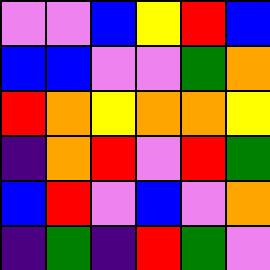[["violet", "violet", "blue", "yellow", "red", "blue"], ["blue", "blue", "violet", "violet", "green", "orange"], ["red", "orange", "yellow", "orange", "orange", "yellow"], ["indigo", "orange", "red", "violet", "red", "green"], ["blue", "red", "violet", "blue", "violet", "orange"], ["indigo", "green", "indigo", "red", "green", "violet"]]